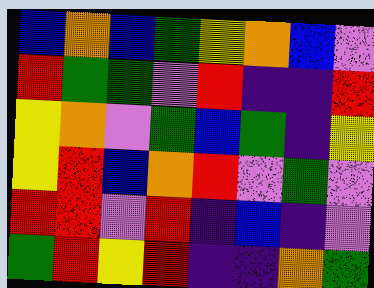[["blue", "orange", "blue", "green", "yellow", "orange", "blue", "violet"], ["red", "green", "green", "violet", "red", "indigo", "indigo", "red"], ["yellow", "orange", "violet", "green", "blue", "green", "indigo", "yellow"], ["yellow", "red", "blue", "orange", "red", "violet", "green", "violet"], ["red", "red", "violet", "red", "indigo", "blue", "indigo", "violet"], ["green", "red", "yellow", "red", "indigo", "indigo", "orange", "green"]]